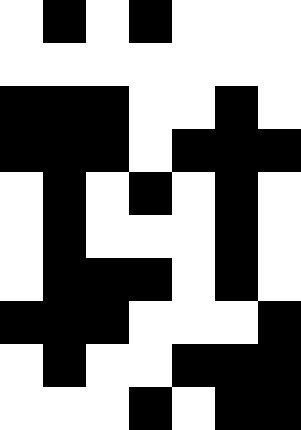[["white", "black", "white", "black", "white", "white", "white"], ["white", "white", "white", "white", "white", "white", "white"], ["black", "black", "black", "white", "white", "black", "white"], ["black", "black", "black", "white", "black", "black", "black"], ["white", "black", "white", "black", "white", "black", "white"], ["white", "black", "white", "white", "white", "black", "white"], ["white", "black", "black", "black", "white", "black", "white"], ["black", "black", "black", "white", "white", "white", "black"], ["white", "black", "white", "white", "black", "black", "black"], ["white", "white", "white", "black", "white", "black", "black"]]